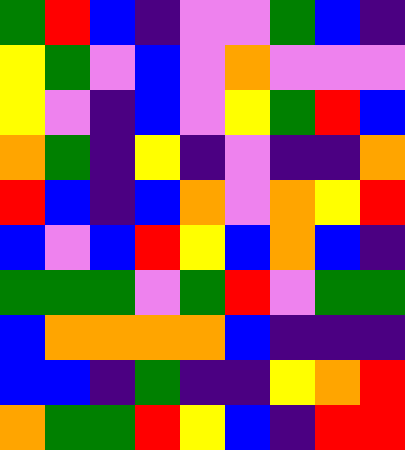[["green", "red", "blue", "indigo", "violet", "violet", "green", "blue", "indigo"], ["yellow", "green", "violet", "blue", "violet", "orange", "violet", "violet", "violet"], ["yellow", "violet", "indigo", "blue", "violet", "yellow", "green", "red", "blue"], ["orange", "green", "indigo", "yellow", "indigo", "violet", "indigo", "indigo", "orange"], ["red", "blue", "indigo", "blue", "orange", "violet", "orange", "yellow", "red"], ["blue", "violet", "blue", "red", "yellow", "blue", "orange", "blue", "indigo"], ["green", "green", "green", "violet", "green", "red", "violet", "green", "green"], ["blue", "orange", "orange", "orange", "orange", "blue", "indigo", "indigo", "indigo"], ["blue", "blue", "indigo", "green", "indigo", "indigo", "yellow", "orange", "red"], ["orange", "green", "green", "red", "yellow", "blue", "indigo", "red", "red"]]